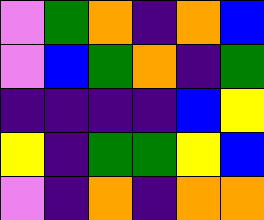[["violet", "green", "orange", "indigo", "orange", "blue"], ["violet", "blue", "green", "orange", "indigo", "green"], ["indigo", "indigo", "indigo", "indigo", "blue", "yellow"], ["yellow", "indigo", "green", "green", "yellow", "blue"], ["violet", "indigo", "orange", "indigo", "orange", "orange"]]